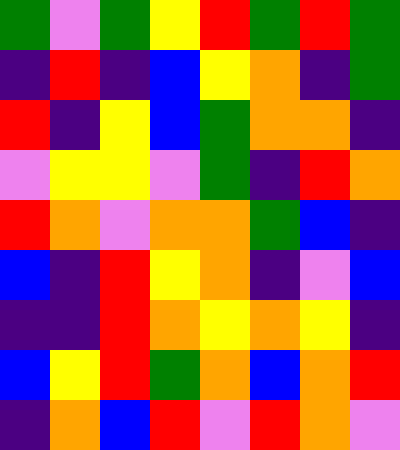[["green", "violet", "green", "yellow", "red", "green", "red", "green"], ["indigo", "red", "indigo", "blue", "yellow", "orange", "indigo", "green"], ["red", "indigo", "yellow", "blue", "green", "orange", "orange", "indigo"], ["violet", "yellow", "yellow", "violet", "green", "indigo", "red", "orange"], ["red", "orange", "violet", "orange", "orange", "green", "blue", "indigo"], ["blue", "indigo", "red", "yellow", "orange", "indigo", "violet", "blue"], ["indigo", "indigo", "red", "orange", "yellow", "orange", "yellow", "indigo"], ["blue", "yellow", "red", "green", "orange", "blue", "orange", "red"], ["indigo", "orange", "blue", "red", "violet", "red", "orange", "violet"]]